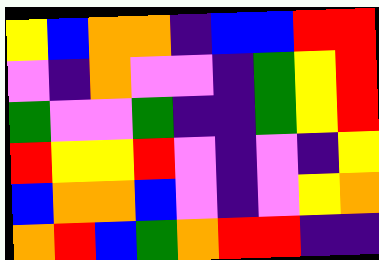[["yellow", "blue", "orange", "orange", "indigo", "blue", "blue", "red", "red"], ["violet", "indigo", "orange", "violet", "violet", "indigo", "green", "yellow", "red"], ["green", "violet", "violet", "green", "indigo", "indigo", "green", "yellow", "red"], ["red", "yellow", "yellow", "red", "violet", "indigo", "violet", "indigo", "yellow"], ["blue", "orange", "orange", "blue", "violet", "indigo", "violet", "yellow", "orange"], ["orange", "red", "blue", "green", "orange", "red", "red", "indigo", "indigo"]]